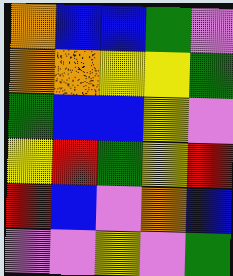[["orange", "blue", "blue", "green", "violet"], ["orange", "orange", "yellow", "yellow", "green"], ["green", "blue", "blue", "yellow", "violet"], ["yellow", "red", "green", "yellow", "red"], ["red", "blue", "violet", "orange", "blue"], ["violet", "violet", "yellow", "violet", "green"]]